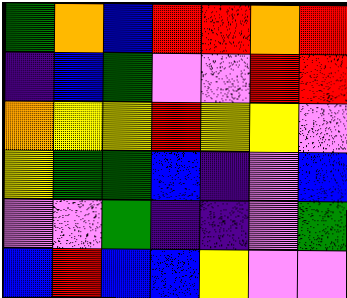[["green", "orange", "blue", "red", "red", "orange", "red"], ["indigo", "blue", "green", "violet", "violet", "red", "red"], ["orange", "yellow", "yellow", "red", "yellow", "yellow", "violet"], ["yellow", "green", "green", "blue", "indigo", "violet", "blue"], ["violet", "violet", "green", "indigo", "indigo", "violet", "green"], ["blue", "red", "blue", "blue", "yellow", "violet", "violet"]]